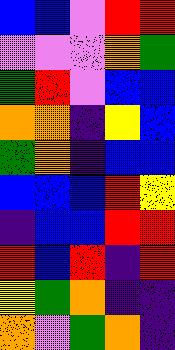[["blue", "blue", "violet", "red", "red"], ["violet", "violet", "violet", "orange", "green"], ["green", "red", "violet", "blue", "blue"], ["orange", "orange", "indigo", "yellow", "blue"], ["green", "orange", "indigo", "blue", "blue"], ["blue", "blue", "blue", "red", "yellow"], ["indigo", "blue", "blue", "red", "red"], ["red", "blue", "red", "indigo", "red"], ["yellow", "green", "orange", "indigo", "indigo"], ["orange", "violet", "green", "orange", "indigo"]]